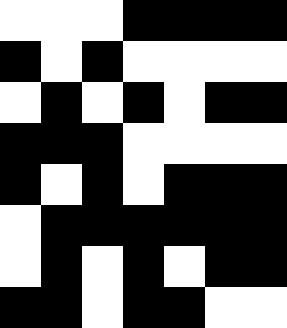[["white", "white", "white", "black", "black", "black", "black"], ["black", "white", "black", "white", "white", "white", "white"], ["white", "black", "white", "black", "white", "black", "black"], ["black", "black", "black", "white", "white", "white", "white"], ["black", "white", "black", "white", "black", "black", "black"], ["white", "black", "black", "black", "black", "black", "black"], ["white", "black", "white", "black", "white", "black", "black"], ["black", "black", "white", "black", "black", "white", "white"]]